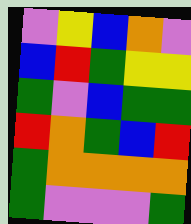[["violet", "yellow", "blue", "orange", "violet"], ["blue", "red", "green", "yellow", "yellow"], ["green", "violet", "blue", "green", "green"], ["red", "orange", "green", "blue", "red"], ["green", "orange", "orange", "orange", "orange"], ["green", "violet", "violet", "violet", "green"]]